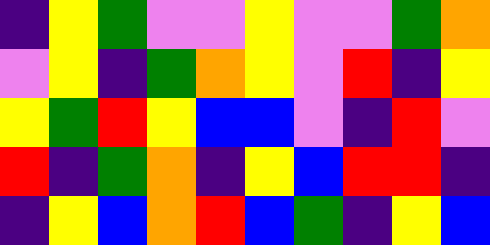[["indigo", "yellow", "green", "violet", "violet", "yellow", "violet", "violet", "green", "orange"], ["violet", "yellow", "indigo", "green", "orange", "yellow", "violet", "red", "indigo", "yellow"], ["yellow", "green", "red", "yellow", "blue", "blue", "violet", "indigo", "red", "violet"], ["red", "indigo", "green", "orange", "indigo", "yellow", "blue", "red", "red", "indigo"], ["indigo", "yellow", "blue", "orange", "red", "blue", "green", "indigo", "yellow", "blue"]]